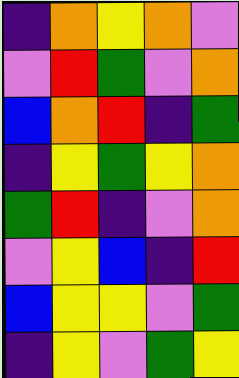[["indigo", "orange", "yellow", "orange", "violet"], ["violet", "red", "green", "violet", "orange"], ["blue", "orange", "red", "indigo", "green"], ["indigo", "yellow", "green", "yellow", "orange"], ["green", "red", "indigo", "violet", "orange"], ["violet", "yellow", "blue", "indigo", "red"], ["blue", "yellow", "yellow", "violet", "green"], ["indigo", "yellow", "violet", "green", "yellow"]]